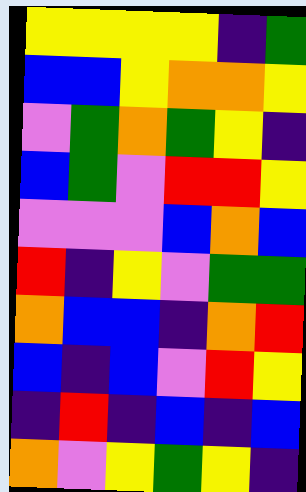[["yellow", "yellow", "yellow", "yellow", "indigo", "green"], ["blue", "blue", "yellow", "orange", "orange", "yellow"], ["violet", "green", "orange", "green", "yellow", "indigo"], ["blue", "green", "violet", "red", "red", "yellow"], ["violet", "violet", "violet", "blue", "orange", "blue"], ["red", "indigo", "yellow", "violet", "green", "green"], ["orange", "blue", "blue", "indigo", "orange", "red"], ["blue", "indigo", "blue", "violet", "red", "yellow"], ["indigo", "red", "indigo", "blue", "indigo", "blue"], ["orange", "violet", "yellow", "green", "yellow", "indigo"]]